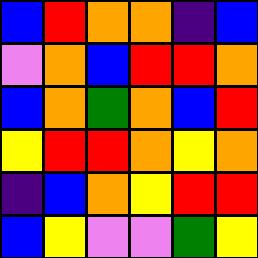[["blue", "red", "orange", "orange", "indigo", "blue"], ["violet", "orange", "blue", "red", "red", "orange"], ["blue", "orange", "green", "orange", "blue", "red"], ["yellow", "red", "red", "orange", "yellow", "orange"], ["indigo", "blue", "orange", "yellow", "red", "red"], ["blue", "yellow", "violet", "violet", "green", "yellow"]]